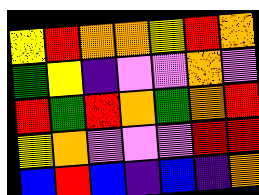[["yellow", "red", "orange", "orange", "yellow", "red", "orange"], ["green", "yellow", "indigo", "violet", "violet", "orange", "violet"], ["red", "green", "red", "orange", "green", "orange", "red"], ["yellow", "orange", "violet", "violet", "violet", "red", "red"], ["blue", "red", "blue", "indigo", "blue", "indigo", "orange"]]